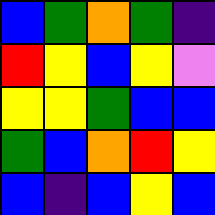[["blue", "green", "orange", "green", "indigo"], ["red", "yellow", "blue", "yellow", "violet"], ["yellow", "yellow", "green", "blue", "blue"], ["green", "blue", "orange", "red", "yellow"], ["blue", "indigo", "blue", "yellow", "blue"]]